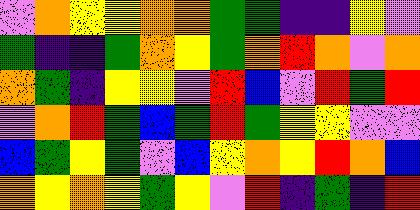[["violet", "orange", "yellow", "yellow", "orange", "orange", "green", "green", "indigo", "indigo", "yellow", "violet"], ["green", "indigo", "indigo", "green", "orange", "yellow", "green", "orange", "red", "orange", "violet", "orange"], ["orange", "green", "indigo", "yellow", "yellow", "violet", "red", "blue", "violet", "red", "green", "red"], ["violet", "orange", "red", "green", "blue", "green", "red", "green", "yellow", "yellow", "violet", "violet"], ["blue", "green", "yellow", "green", "violet", "blue", "yellow", "orange", "yellow", "red", "orange", "blue"], ["orange", "yellow", "orange", "yellow", "green", "yellow", "violet", "red", "indigo", "green", "indigo", "red"]]